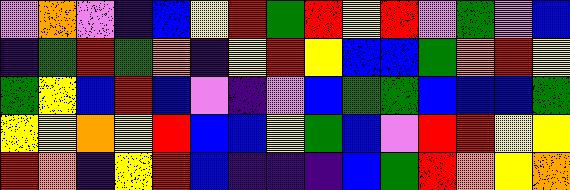[["violet", "orange", "violet", "indigo", "blue", "yellow", "red", "green", "red", "yellow", "red", "violet", "green", "violet", "blue"], ["indigo", "green", "red", "green", "orange", "indigo", "yellow", "red", "yellow", "blue", "blue", "green", "orange", "red", "yellow"], ["green", "yellow", "blue", "red", "blue", "violet", "indigo", "violet", "blue", "green", "green", "blue", "blue", "blue", "green"], ["yellow", "yellow", "orange", "yellow", "red", "blue", "blue", "yellow", "green", "blue", "violet", "red", "red", "yellow", "yellow"], ["red", "orange", "indigo", "yellow", "red", "blue", "indigo", "indigo", "indigo", "blue", "green", "red", "orange", "yellow", "orange"]]